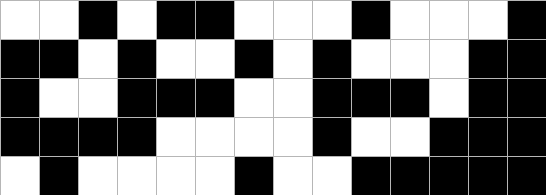[["white", "white", "black", "white", "black", "black", "white", "white", "white", "black", "white", "white", "white", "black"], ["black", "black", "white", "black", "white", "white", "black", "white", "black", "white", "white", "white", "black", "black"], ["black", "white", "white", "black", "black", "black", "white", "white", "black", "black", "black", "white", "black", "black"], ["black", "black", "black", "black", "white", "white", "white", "white", "black", "white", "white", "black", "black", "black"], ["white", "black", "white", "white", "white", "white", "black", "white", "white", "black", "black", "black", "black", "black"]]